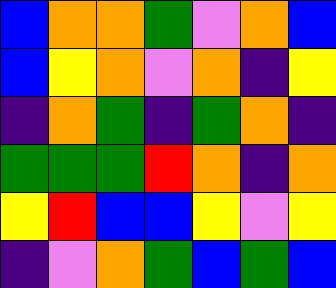[["blue", "orange", "orange", "green", "violet", "orange", "blue"], ["blue", "yellow", "orange", "violet", "orange", "indigo", "yellow"], ["indigo", "orange", "green", "indigo", "green", "orange", "indigo"], ["green", "green", "green", "red", "orange", "indigo", "orange"], ["yellow", "red", "blue", "blue", "yellow", "violet", "yellow"], ["indigo", "violet", "orange", "green", "blue", "green", "blue"]]